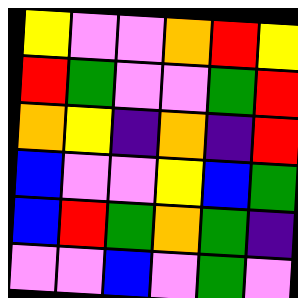[["yellow", "violet", "violet", "orange", "red", "yellow"], ["red", "green", "violet", "violet", "green", "red"], ["orange", "yellow", "indigo", "orange", "indigo", "red"], ["blue", "violet", "violet", "yellow", "blue", "green"], ["blue", "red", "green", "orange", "green", "indigo"], ["violet", "violet", "blue", "violet", "green", "violet"]]